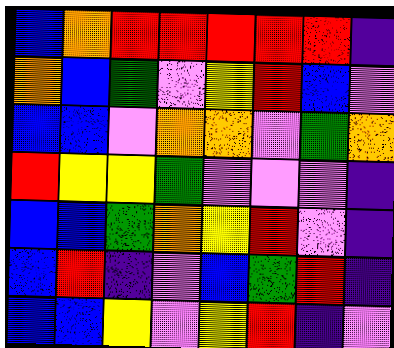[["blue", "orange", "red", "red", "red", "red", "red", "indigo"], ["orange", "blue", "green", "violet", "yellow", "red", "blue", "violet"], ["blue", "blue", "violet", "orange", "orange", "violet", "green", "orange"], ["red", "yellow", "yellow", "green", "violet", "violet", "violet", "indigo"], ["blue", "blue", "green", "orange", "yellow", "red", "violet", "indigo"], ["blue", "red", "indigo", "violet", "blue", "green", "red", "indigo"], ["blue", "blue", "yellow", "violet", "yellow", "red", "indigo", "violet"]]